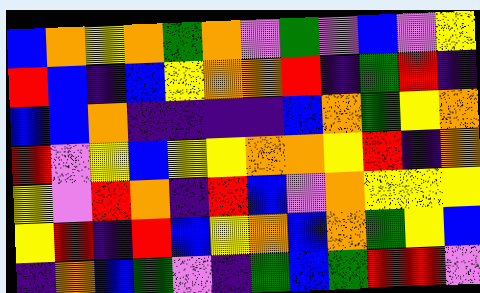[["blue", "orange", "yellow", "orange", "green", "orange", "violet", "green", "violet", "blue", "violet", "yellow"], ["red", "blue", "indigo", "blue", "yellow", "orange", "orange", "red", "indigo", "green", "red", "indigo"], ["blue", "blue", "orange", "indigo", "indigo", "indigo", "indigo", "blue", "orange", "green", "yellow", "orange"], ["red", "violet", "yellow", "blue", "yellow", "yellow", "orange", "orange", "yellow", "red", "indigo", "orange"], ["yellow", "violet", "red", "orange", "indigo", "red", "blue", "violet", "orange", "yellow", "yellow", "yellow"], ["yellow", "red", "indigo", "red", "blue", "yellow", "orange", "blue", "orange", "green", "yellow", "blue"], ["indigo", "orange", "blue", "green", "violet", "indigo", "green", "blue", "green", "red", "red", "violet"]]